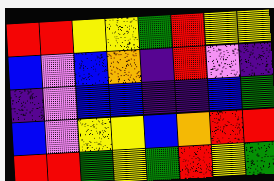[["red", "red", "yellow", "yellow", "green", "red", "yellow", "yellow"], ["blue", "violet", "blue", "orange", "indigo", "red", "violet", "indigo"], ["indigo", "violet", "blue", "blue", "indigo", "indigo", "blue", "green"], ["blue", "violet", "yellow", "yellow", "blue", "orange", "red", "red"], ["red", "red", "green", "yellow", "green", "red", "yellow", "green"]]